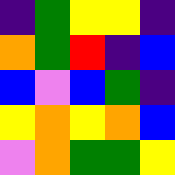[["indigo", "green", "yellow", "yellow", "indigo"], ["orange", "green", "red", "indigo", "blue"], ["blue", "violet", "blue", "green", "indigo"], ["yellow", "orange", "yellow", "orange", "blue"], ["violet", "orange", "green", "green", "yellow"]]